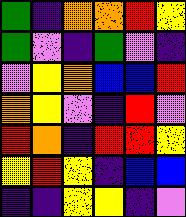[["green", "indigo", "orange", "orange", "red", "yellow"], ["green", "violet", "indigo", "green", "violet", "indigo"], ["violet", "yellow", "orange", "blue", "blue", "red"], ["orange", "yellow", "violet", "indigo", "red", "violet"], ["red", "orange", "indigo", "red", "red", "yellow"], ["yellow", "red", "yellow", "indigo", "blue", "blue"], ["indigo", "indigo", "yellow", "yellow", "indigo", "violet"]]